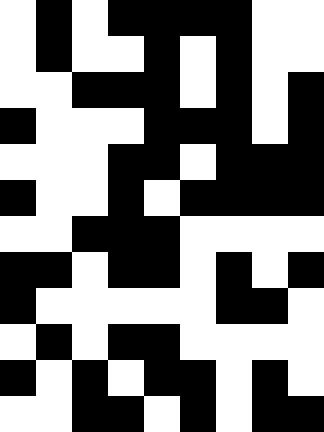[["white", "black", "white", "black", "black", "black", "black", "white", "white"], ["white", "black", "white", "white", "black", "white", "black", "white", "white"], ["white", "white", "black", "black", "black", "white", "black", "white", "black"], ["black", "white", "white", "white", "black", "black", "black", "white", "black"], ["white", "white", "white", "black", "black", "white", "black", "black", "black"], ["black", "white", "white", "black", "white", "black", "black", "black", "black"], ["white", "white", "black", "black", "black", "white", "white", "white", "white"], ["black", "black", "white", "black", "black", "white", "black", "white", "black"], ["black", "white", "white", "white", "white", "white", "black", "black", "white"], ["white", "black", "white", "black", "black", "white", "white", "white", "white"], ["black", "white", "black", "white", "black", "black", "white", "black", "white"], ["white", "white", "black", "black", "white", "black", "white", "black", "black"]]